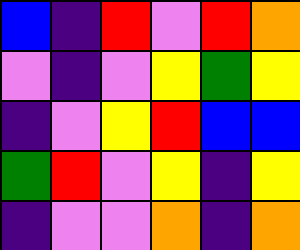[["blue", "indigo", "red", "violet", "red", "orange"], ["violet", "indigo", "violet", "yellow", "green", "yellow"], ["indigo", "violet", "yellow", "red", "blue", "blue"], ["green", "red", "violet", "yellow", "indigo", "yellow"], ["indigo", "violet", "violet", "orange", "indigo", "orange"]]